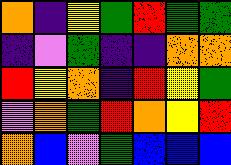[["orange", "indigo", "yellow", "green", "red", "green", "green"], ["indigo", "violet", "green", "indigo", "indigo", "orange", "orange"], ["red", "yellow", "orange", "indigo", "red", "yellow", "green"], ["violet", "orange", "green", "red", "orange", "yellow", "red"], ["orange", "blue", "violet", "green", "blue", "blue", "blue"]]